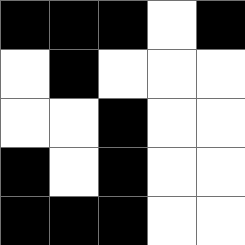[["black", "black", "black", "white", "black"], ["white", "black", "white", "white", "white"], ["white", "white", "black", "white", "white"], ["black", "white", "black", "white", "white"], ["black", "black", "black", "white", "white"]]